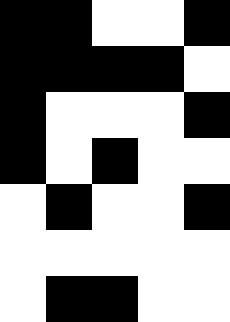[["black", "black", "white", "white", "black"], ["black", "black", "black", "black", "white"], ["black", "white", "white", "white", "black"], ["black", "white", "black", "white", "white"], ["white", "black", "white", "white", "black"], ["white", "white", "white", "white", "white"], ["white", "black", "black", "white", "white"]]